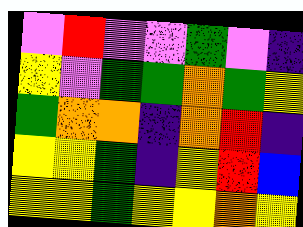[["violet", "red", "violet", "violet", "green", "violet", "indigo"], ["yellow", "violet", "green", "green", "orange", "green", "yellow"], ["green", "orange", "orange", "indigo", "orange", "red", "indigo"], ["yellow", "yellow", "green", "indigo", "yellow", "red", "blue"], ["yellow", "yellow", "green", "yellow", "yellow", "orange", "yellow"]]